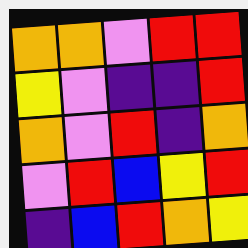[["orange", "orange", "violet", "red", "red"], ["yellow", "violet", "indigo", "indigo", "red"], ["orange", "violet", "red", "indigo", "orange"], ["violet", "red", "blue", "yellow", "red"], ["indigo", "blue", "red", "orange", "yellow"]]